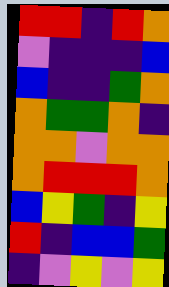[["red", "red", "indigo", "red", "orange"], ["violet", "indigo", "indigo", "indigo", "blue"], ["blue", "indigo", "indigo", "green", "orange"], ["orange", "green", "green", "orange", "indigo"], ["orange", "orange", "violet", "orange", "orange"], ["orange", "red", "red", "red", "orange"], ["blue", "yellow", "green", "indigo", "yellow"], ["red", "indigo", "blue", "blue", "green"], ["indigo", "violet", "yellow", "violet", "yellow"]]